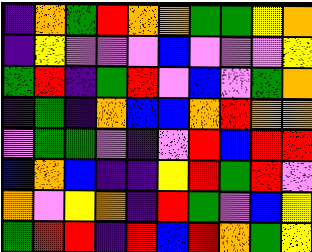[["indigo", "orange", "green", "red", "orange", "orange", "green", "green", "yellow", "orange"], ["indigo", "yellow", "violet", "violet", "violet", "blue", "violet", "violet", "violet", "yellow"], ["green", "red", "indigo", "green", "red", "violet", "blue", "violet", "green", "orange"], ["indigo", "green", "indigo", "orange", "blue", "blue", "orange", "red", "orange", "orange"], ["violet", "green", "green", "violet", "indigo", "violet", "red", "blue", "red", "red"], ["blue", "orange", "blue", "indigo", "indigo", "yellow", "red", "green", "red", "violet"], ["orange", "violet", "yellow", "orange", "indigo", "red", "green", "violet", "blue", "yellow"], ["green", "red", "red", "indigo", "red", "blue", "red", "orange", "green", "yellow"]]